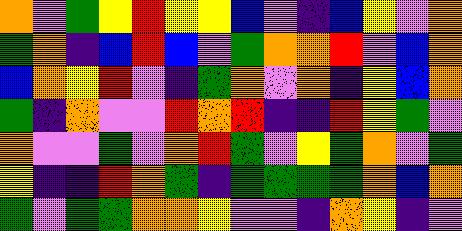[["orange", "violet", "green", "yellow", "red", "yellow", "yellow", "blue", "violet", "indigo", "blue", "yellow", "violet", "orange"], ["green", "orange", "indigo", "blue", "red", "blue", "violet", "green", "orange", "orange", "red", "violet", "blue", "orange"], ["blue", "orange", "yellow", "red", "violet", "indigo", "green", "orange", "violet", "orange", "indigo", "yellow", "blue", "orange"], ["green", "indigo", "orange", "violet", "violet", "red", "orange", "red", "indigo", "indigo", "red", "yellow", "green", "violet"], ["orange", "violet", "violet", "green", "violet", "orange", "red", "green", "violet", "yellow", "green", "orange", "violet", "green"], ["yellow", "indigo", "indigo", "red", "orange", "green", "indigo", "green", "green", "green", "green", "orange", "blue", "orange"], ["green", "violet", "green", "green", "orange", "orange", "yellow", "violet", "violet", "indigo", "orange", "yellow", "indigo", "violet"]]